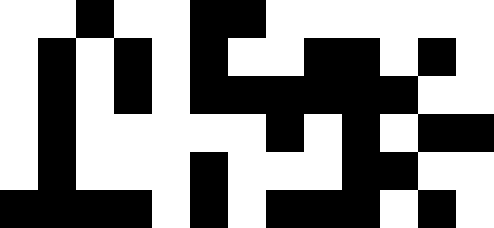[["white", "white", "black", "white", "white", "black", "black", "white", "white", "white", "white", "white", "white"], ["white", "black", "white", "black", "white", "black", "white", "white", "black", "black", "white", "black", "white"], ["white", "black", "white", "black", "white", "black", "black", "black", "black", "black", "black", "white", "white"], ["white", "black", "white", "white", "white", "white", "white", "black", "white", "black", "white", "black", "black"], ["white", "black", "white", "white", "white", "black", "white", "white", "white", "black", "black", "white", "white"], ["black", "black", "black", "black", "white", "black", "white", "black", "black", "black", "white", "black", "white"]]